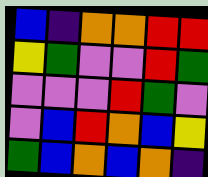[["blue", "indigo", "orange", "orange", "red", "red"], ["yellow", "green", "violet", "violet", "red", "green"], ["violet", "violet", "violet", "red", "green", "violet"], ["violet", "blue", "red", "orange", "blue", "yellow"], ["green", "blue", "orange", "blue", "orange", "indigo"]]